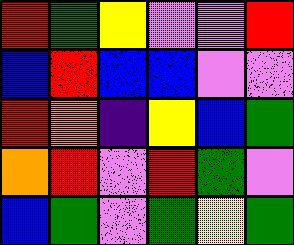[["red", "green", "yellow", "violet", "violet", "red"], ["blue", "red", "blue", "blue", "violet", "violet"], ["red", "orange", "indigo", "yellow", "blue", "green"], ["orange", "red", "violet", "red", "green", "violet"], ["blue", "green", "violet", "green", "yellow", "green"]]